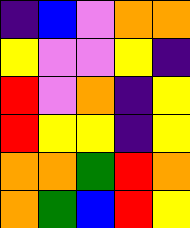[["indigo", "blue", "violet", "orange", "orange"], ["yellow", "violet", "violet", "yellow", "indigo"], ["red", "violet", "orange", "indigo", "yellow"], ["red", "yellow", "yellow", "indigo", "yellow"], ["orange", "orange", "green", "red", "orange"], ["orange", "green", "blue", "red", "yellow"]]